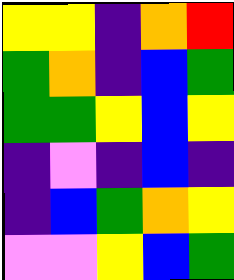[["yellow", "yellow", "indigo", "orange", "red"], ["green", "orange", "indigo", "blue", "green"], ["green", "green", "yellow", "blue", "yellow"], ["indigo", "violet", "indigo", "blue", "indigo"], ["indigo", "blue", "green", "orange", "yellow"], ["violet", "violet", "yellow", "blue", "green"]]